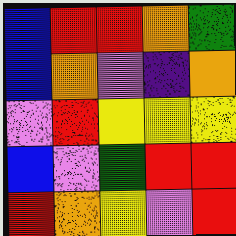[["blue", "red", "red", "orange", "green"], ["blue", "orange", "violet", "indigo", "orange"], ["violet", "red", "yellow", "yellow", "yellow"], ["blue", "violet", "green", "red", "red"], ["red", "orange", "yellow", "violet", "red"]]